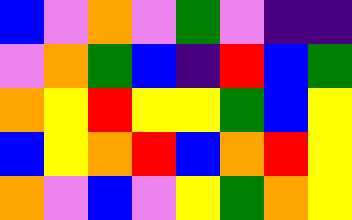[["blue", "violet", "orange", "violet", "green", "violet", "indigo", "indigo"], ["violet", "orange", "green", "blue", "indigo", "red", "blue", "green"], ["orange", "yellow", "red", "yellow", "yellow", "green", "blue", "yellow"], ["blue", "yellow", "orange", "red", "blue", "orange", "red", "yellow"], ["orange", "violet", "blue", "violet", "yellow", "green", "orange", "yellow"]]